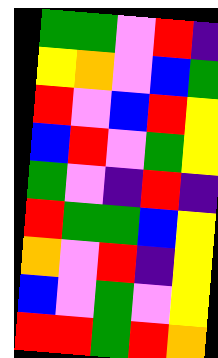[["green", "green", "violet", "red", "indigo"], ["yellow", "orange", "violet", "blue", "green"], ["red", "violet", "blue", "red", "yellow"], ["blue", "red", "violet", "green", "yellow"], ["green", "violet", "indigo", "red", "indigo"], ["red", "green", "green", "blue", "yellow"], ["orange", "violet", "red", "indigo", "yellow"], ["blue", "violet", "green", "violet", "yellow"], ["red", "red", "green", "red", "orange"]]